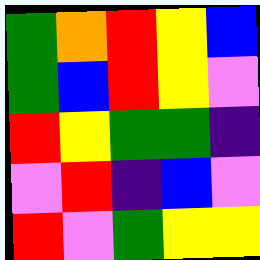[["green", "orange", "red", "yellow", "blue"], ["green", "blue", "red", "yellow", "violet"], ["red", "yellow", "green", "green", "indigo"], ["violet", "red", "indigo", "blue", "violet"], ["red", "violet", "green", "yellow", "yellow"]]